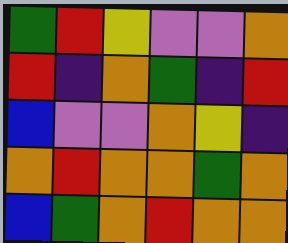[["green", "red", "yellow", "violet", "violet", "orange"], ["red", "indigo", "orange", "green", "indigo", "red"], ["blue", "violet", "violet", "orange", "yellow", "indigo"], ["orange", "red", "orange", "orange", "green", "orange"], ["blue", "green", "orange", "red", "orange", "orange"]]